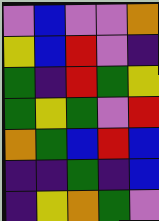[["violet", "blue", "violet", "violet", "orange"], ["yellow", "blue", "red", "violet", "indigo"], ["green", "indigo", "red", "green", "yellow"], ["green", "yellow", "green", "violet", "red"], ["orange", "green", "blue", "red", "blue"], ["indigo", "indigo", "green", "indigo", "blue"], ["indigo", "yellow", "orange", "green", "violet"]]